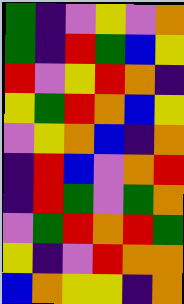[["green", "indigo", "violet", "yellow", "violet", "orange"], ["green", "indigo", "red", "green", "blue", "yellow"], ["red", "violet", "yellow", "red", "orange", "indigo"], ["yellow", "green", "red", "orange", "blue", "yellow"], ["violet", "yellow", "orange", "blue", "indigo", "orange"], ["indigo", "red", "blue", "violet", "orange", "red"], ["indigo", "red", "green", "violet", "green", "orange"], ["violet", "green", "red", "orange", "red", "green"], ["yellow", "indigo", "violet", "red", "orange", "orange"], ["blue", "orange", "yellow", "yellow", "indigo", "orange"]]